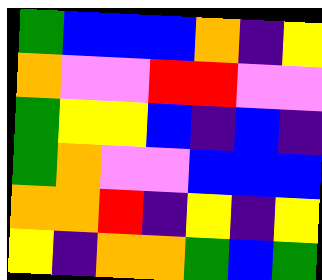[["green", "blue", "blue", "blue", "orange", "indigo", "yellow"], ["orange", "violet", "violet", "red", "red", "violet", "violet"], ["green", "yellow", "yellow", "blue", "indigo", "blue", "indigo"], ["green", "orange", "violet", "violet", "blue", "blue", "blue"], ["orange", "orange", "red", "indigo", "yellow", "indigo", "yellow"], ["yellow", "indigo", "orange", "orange", "green", "blue", "green"]]